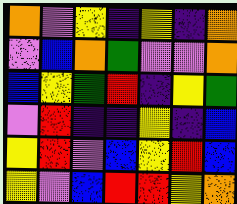[["orange", "violet", "yellow", "indigo", "yellow", "indigo", "orange"], ["violet", "blue", "orange", "green", "violet", "violet", "orange"], ["blue", "yellow", "green", "red", "indigo", "yellow", "green"], ["violet", "red", "indigo", "indigo", "yellow", "indigo", "blue"], ["yellow", "red", "violet", "blue", "yellow", "red", "blue"], ["yellow", "violet", "blue", "red", "red", "yellow", "orange"]]